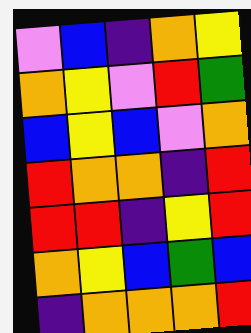[["violet", "blue", "indigo", "orange", "yellow"], ["orange", "yellow", "violet", "red", "green"], ["blue", "yellow", "blue", "violet", "orange"], ["red", "orange", "orange", "indigo", "red"], ["red", "red", "indigo", "yellow", "red"], ["orange", "yellow", "blue", "green", "blue"], ["indigo", "orange", "orange", "orange", "red"]]